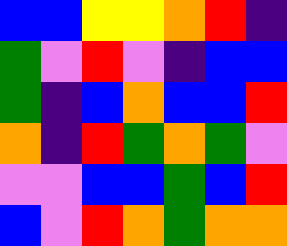[["blue", "blue", "yellow", "yellow", "orange", "red", "indigo"], ["green", "violet", "red", "violet", "indigo", "blue", "blue"], ["green", "indigo", "blue", "orange", "blue", "blue", "red"], ["orange", "indigo", "red", "green", "orange", "green", "violet"], ["violet", "violet", "blue", "blue", "green", "blue", "red"], ["blue", "violet", "red", "orange", "green", "orange", "orange"]]